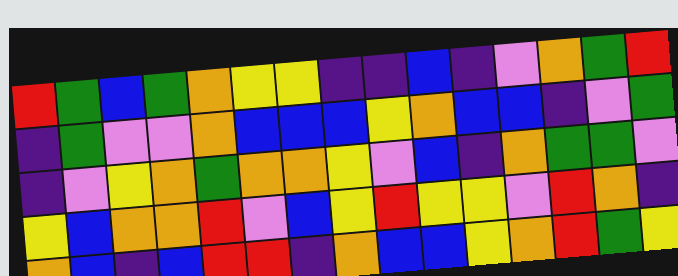[["red", "green", "blue", "green", "orange", "yellow", "yellow", "indigo", "indigo", "blue", "indigo", "violet", "orange", "green", "red"], ["indigo", "green", "violet", "violet", "orange", "blue", "blue", "blue", "yellow", "orange", "blue", "blue", "indigo", "violet", "green"], ["indigo", "violet", "yellow", "orange", "green", "orange", "orange", "yellow", "violet", "blue", "indigo", "orange", "green", "green", "violet"], ["yellow", "blue", "orange", "orange", "red", "violet", "blue", "yellow", "red", "yellow", "yellow", "violet", "red", "orange", "indigo"], ["orange", "blue", "indigo", "blue", "red", "red", "indigo", "orange", "blue", "blue", "yellow", "orange", "red", "green", "yellow"]]